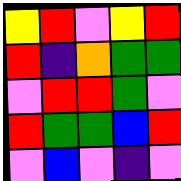[["yellow", "red", "violet", "yellow", "red"], ["red", "indigo", "orange", "green", "green"], ["violet", "red", "red", "green", "violet"], ["red", "green", "green", "blue", "red"], ["violet", "blue", "violet", "indigo", "violet"]]